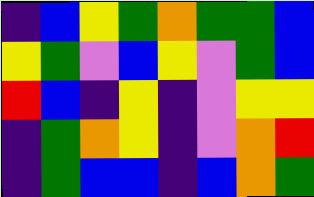[["indigo", "blue", "yellow", "green", "orange", "green", "green", "blue"], ["yellow", "green", "violet", "blue", "yellow", "violet", "green", "blue"], ["red", "blue", "indigo", "yellow", "indigo", "violet", "yellow", "yellow"], ["indigo", "green", "orange", "yellow", "indigo", "violet", "orange", "red"], ["indigo", "green", "blue", "blue", "indigo", "blue", "orange", "green"]]